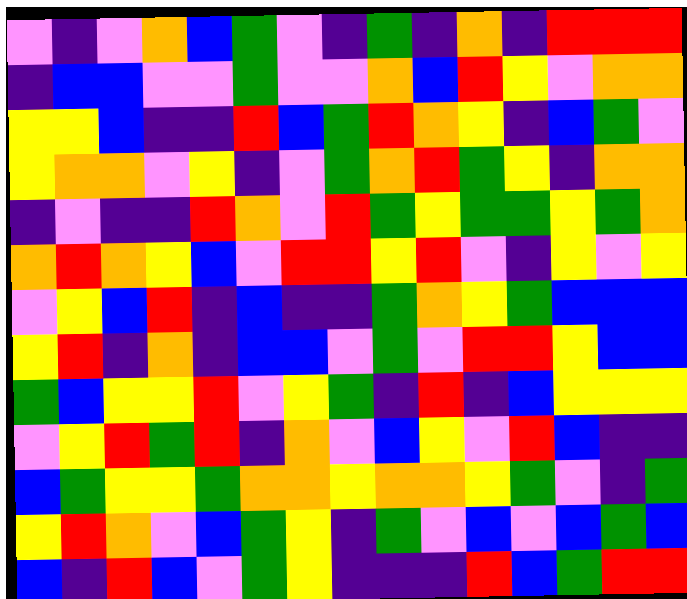[["violet", "indigo", "violet", "orange", "blue", "green", "violet", "indigo", "green", "indigo", "orange", "indigo", "red", "red", "red"], ["indigo", "blue", "blue", "violet", "violet", "green", "violet", "violet", "orange", "blue", "red", "yellow", "violet", "orange", "orange"], ["yellow", "yellow", "blue", "indigo", "indigo", "red", "blue", "green", "red", "orange", "yellow", "indigo", "blue", "green", "violet"], ["yellow", "orange", "orange", "violet", "yellow", "indigo", "violet", "green", "orange", "red", "green", "yellow", "indigo", "orange", "orange"], ["indigo", "violet", "indigo", "indigo", "red", "orange", "violet", "red", "green", "yellow", "green", "green", "yellow", "green", "orange"], ["orange", "red", "orange", "yellow", "blue", "violet", "red", "red", "yellow", "red", "violet", "indigo", "yellow", "violet", "yellow"], ["violet", "yellow", "blue", "red", "indigo", "blue", "indigo", "indigo", "green", "orange", "yellow", "green", "blue", "blue", "blue"], ["yellow", "red", "indigo", "orange", "indigo", "blue", "blue", "violet", "green", "violet", "red", "red", "yellow", "blue", "blue"], ["green", "blue", "yellow", "yellow", "red", "violet", "yellow", "green", "indigo", "red", "indigo", "blue", "yellow", "yellow", "yellow"], ["violet", "yellow", "red", "green", "red", "indigo", "orange", "violet", "blue", "yellow", "violet", "red", "blue", "indigo", "indigo"], ["blue", "green", "yellow", "yellow", "green", "orange", "orange", "yellow", "orange", "orange", "yellow", "green", "violet", "indigo", "green"], ["yellow", "red", "orange", "violet", "blue", "green", "yellow", "indigo", "green", "violet", "blue", "violet", "blue", "green", "blue"], ["blue", "indigo", "red", "blue", "violet", "green", "yellow", "indigo", "indigo", "indigo", "red", "blue", "green", "red", "red"]]